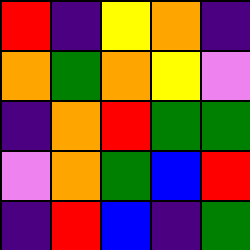[["red", "indigo", "yellow", "orange", "indigo"], ["orange", "green", "orange", "yellow", "violet"], ["indigo", "orange", "red", "green", "green"], ["violet", "orange", "green", "blue", "red"], ["indigo", "red", "blue", "indigo", "green"]]